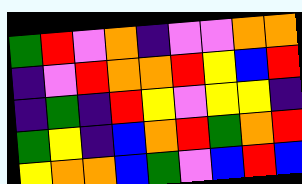[["green", "red", "violet", "orange", "indigo", "violet", "violet", "orange", "orange"], ["indigo", "violet", "red", "orange", "orange", "red", "yellow", "blue", "red"], ["indigo", "green", "indigo", "red", "yellow", "violet", "yellow", "yellow", "indigo"], ["green", "yellow", "indigo", "blue", "orange", "red", "green", "orange", "red"], ["yellow", "orange", "orange", "blue", "green", "violet", "blue", "red", "blue"]]